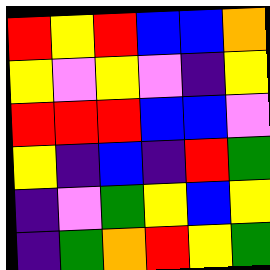[["red", "yellow", "red", "blue", "blue", "orange"], ["yellow", "violet", "yellow", "violet", "indigo", "yellow"], ["red", "red", "red", "blue", "blue", "violet"], ["yellow", "indigo", "blue", "indigo", "red", "green"], ["indigo", "violet", "green", "yellow", "blue", "yellow"], ["indigo", "green", "orange", "red", "yellow", "green"]]